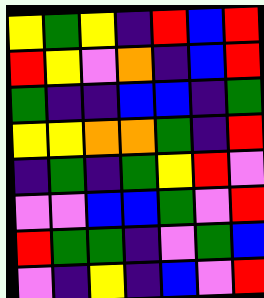[["yellow", "green", "yellow", "indigo", "red", "blue", "red"], ["red", "yellow", "violet", "orange", "indigo", "blue", "red"], ["green", "indigo", "indigo", "blue", "blue", "indigo", "green"], ["yellow", "yellow", "orange", "orange", "green", "indigo", "red"], ["indigo", "green", "indigo", "green", "yellow", "red", "violet"], ["violet", "violet", "blue", "blue", "green", "violet", "red"], ["red", "green", "green", "indigo", "violet", "green", "blue"], ["violet", "indigo", "yellow", "indigo", "blue", "violet", "red"]]